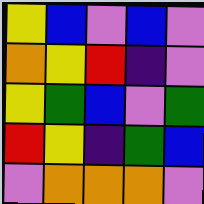[["yellow", "blue", "violet", "blue", "violet"], ["orange", "yellow", "red", "indigo", "violet"], ["yellow", "green", "blue", "violet", "green"], ["red", "yellow", "indigo", "green", "blue"], ["violet", "orange", "orange", "orange", "violet"]]